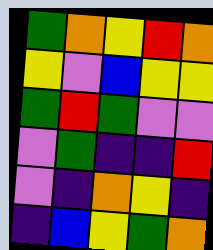[["green", "orange", "yellow", "red", "orange"], ["yellow", "violet", "blue", "yellow", "yellow"], ["green", "red", "green", "violet", "violet"], ["violet", "green", "indigo", "indigo", "red"], ["violet", "indigo", "orange", "yellow", "indigo"], ["indigo", "blue", "yellow", "green", "orange"]]